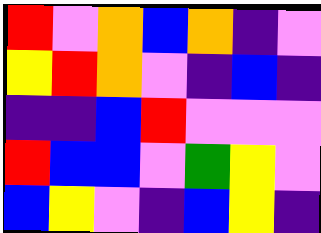[["red", "violet", "orange", "blue", "orange", "indigo", "violet"], ["yellow", "red", "orange", "violet", "indigo", "blue", "indigo"], ["indigo", "indigo", "blue", "red", "violet", "violet", "violet"], ["red", "blue", "blue", "violet", "green", "yellow", "violet"], ["blue", "yellow", "violet", "indigo", "blue", "yellow", "indigo"]]